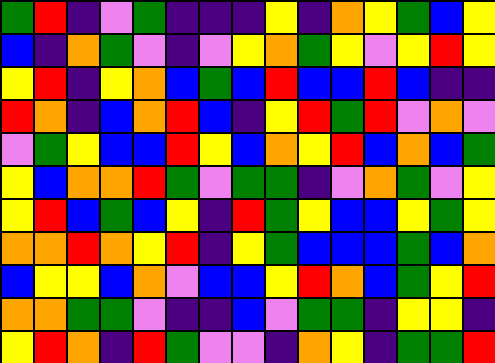[["green", "red", "indigo", "violet", "green", "indigo", "indigo", "indigo", "yellow", "indigo", "orange", "yellow", "green", "blue", "yellow"], ["blue", "indigo", "orange", "green", "violet", "indigo", "violet", "yellow", "orange", "green", "yellow", "violet", "yellow", "red", "yellow"], ["yellow", "red", "indigo", "yellow", "orange", "blue", "green", "blue", "red", "blue", "blue", "red", "blue", "indigo", "indigo"], ["red", "orange", "indigo", "blue", "orange", "red", "blue", "indigo", "yellow", "red", "green", "red", "violet", "orange", "violet"], ["violet", "green", "yellow", "blue", "blue", "red", "yellow", "blue", "orange", "yellow", "red", "blue", "orange", "blue", "green"], ["yellow", "blue", "orange", "orange", "red", "green", "violet", "green", "green", "indigo", "violet", "orange", "green", "violet", "yellow"], ["yellow", "red", "blue", "green", "blue", "yellow", "indigo", "red", "green", "yellow", "blue", "blue", "yellow", "green", "yellow"], ["orange", "orange", "red", "orange", "yellow", "red", "indigo", "yellow", "green", "blue", "blue", "blue", "green", "blue", "orange"], ["blue", "yellow", "yellow", "blue", "orange", "violet", "blue", "blue", "yellow", "red", "orange", "blue", "green", "yellow", "red"], ["orange", "orange", "green", "green", "violet", "indigo", "indigo", "blue", "violet", "green", "green", "indigo", "yellow", "yellow", "indigo"], ["yellow", "red", "orange", "indigo", "red", "green", "violet", "violet", "indigo", "orange", "yellow", "indigo", "green", "green", "red"]]